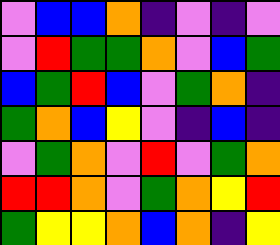[["violet", "blue", "blue", "orange", "indigo", "violet", "indigo", "violet"], ["violet", "red", "green", "green", "orange", "violet", "blue", "green"], ["blue", "green", "red", "blue", "violet", "green", "orange", "indigo"], ["green", "orange", "blue", "yellow", "violet", "indigo", "blue", "indigo"], ["violet", "green", "orange", "violet", "red", "violet", "green", "orange"], ["red", "red", "orange", "violet", "green", "orange", "yellow", "red"], ["green", "yellow", "yellow", "orange", "blue", "orange", "indigo", "yellow"]]